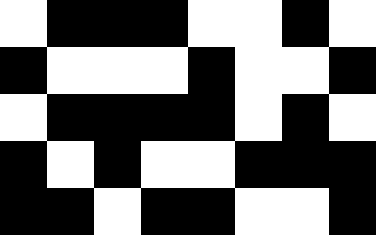[["white", "black", "black", "black", "white", "white", "black", "white"], ["black", "white", "white", "white", "black", "white", "white", "black"], ["white", "black", "black", "black", "black", "white", "black", "white"], ["black", "white", "black", "white", "white", "black", "black", "black"], ["black", "black", "white", "black", "black", "white", "white", "black"]]